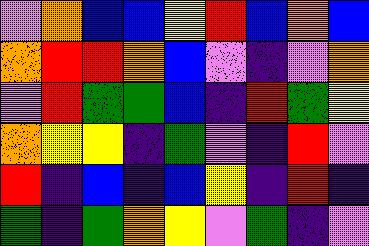[["violet", "orange", "blue", "blue", "yellow", "red", "blue", "orange", "blue"], ["orange", "red", "red", "orange", "blue", "violet", "indigo", "violet", "orange"], ["violet", "red", "green", "green", "blue", "indigo", "red", "green", "yellow"], ["orange", "yellow", "yellow", "indigo", "green", "violet", "indigo", "red", "violet"], ["red", "indigo", "blue", "indigo", "blue", "yellow", "indigo", "red", "indigo"], ["green", "indigo", "green", "orange", "yellow", "violet", "green", "indigo", "violet"]]